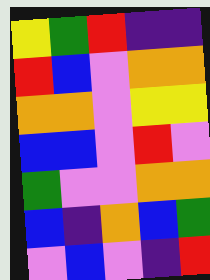[["yellow", "green", "red", "indigo", "indigo"], ["red", "blue", "violet", "orange", "orange"], ["orange", "orange", "violet", "yellow", "yellow"], ["blue", "blue", "violet", "red", "violet"], ["green", "violet", "violet", "orange", "orange"], ["blue", "indigo", "orange", "blue", "green"], ["violet", "blue", "violet", "indigo", "red"]]